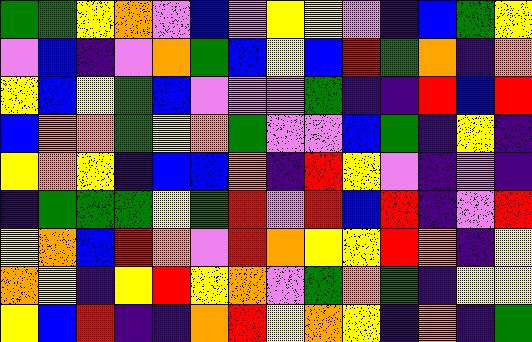[["green", "green", "yellow", "orange", "violet", "blue", "violet", "yellow", "yellow", "violet", "indigo", "blue", "green", "yellow"], ["violet", "blue", "indigo", "violet", "orange", "green", "blue", "yellow", "blue", "red", "green", "orange", "indigo", "orange"], ["yellow", "blue", "yellow", "green", "blue", "violet", "violet", "violet", "green", "indigo", "indigo", "red", "blue", "red"], ["blue", "orange", "orange", "green", "yellow", "orange", "green", "violet", "violet", "blue", "green", "indigo", "yellow", "indigo"], ["yellow", "orange", "yellow", "indigo", "blue", "blue", "orange", "indigo", "red", "yellow", "violet", "indigo", "violet", "indigo"], ["indigo", "green", "green", "green", "yellow", "green", "red", "violet", "red", "blue", "red", "indigo", "violet", "red"], ["yellow", "orange", "blue", "red", "orange", "violet", "red", "orange", "yellow", "yellow", "red", "orange", "indigo", "yellow"], ["orange", "yellow", "indigo", "yellow", "red", "yellow", "orange", "violet", "green", "orange", "green", "indigo", "yellow", "yellow"], ["yellow", "blue", "red", "indigo", "indigo", "orange", "red", "yellow", "orange", "yellow", "indigo", "orange", "indigo", "green"]]